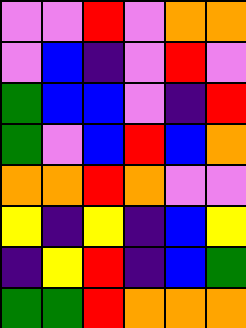[["violet", "violet", "red", "violet", "orange", "orange"], ["violet", "blue", "indigo", "violet", "red", "violet"], ["green", "blue", "blue", "violet", "indigo", "red"], ["green", "violet", "blue", "red", "blue", "orange"], ["orange", "orange", "red", "orange", "violet", "violet"], ["yellow", "indigo", "yellow", "indigo", "blue", "yellow"], ["indigo", "yellow", "red", "indigo", "blue", "green"], ["green", "green", "red", "orange", "orange", "orange"]]